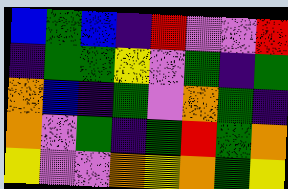[["blue", "green", "blue", "indigo", "red", "violet", "violet", "red"], ["indigo", "green", "green", "yellow", "violet", "green", "indigo", "green"], ["orange", "blue", "indigo", "green", "violet", "orange", "green", "indigo"], ["orange", "violet", "green", "indigo", "green", "red", "green", "orange"], ["yellow", "violet", "violet", "orange", "yellow", "orange", "green", "yellow"]]